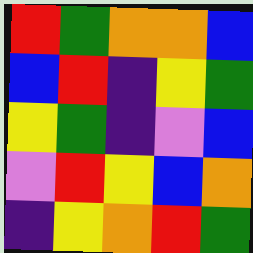[["red", "green", "orange", "orange", "blue"], ["blue", "red", "indigo", "yellow", "green"], ["yellow", "green", "indigo", "violet", "blue"], ["violet", "red", "yellow", "blue", "orange"], ["indigo", "yellow", "orange", "red", "green"]]